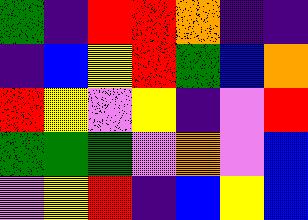[["green", "indigo", "red", "red", "orange", "indigo", "indigo"], ["indigo", "blue", "yellow", "red", "green", "blue", "orange"], ["red", "yellow", "violet", "yellow", "indigo", "violet", "red"], ["green", "green", "green", "violet", "orange", "violet", "blue"], ["violet", "yellow", "red", "indigo", "blue", "yellow", "blue"]]